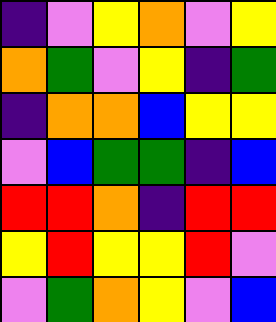[["indigo", "violet", "yellow", "orange", "violet", "yellow"], ["orange", "green", "violet", "yellow", "indigo", "green"], ["indigo", "orange", "orange", "blue", "yellow", "yellow"], ["violet", "blue", "green", "green", "indigo", "blue"], ["red", "red", "orange", "indigo", "red", "red"], ["yellow", "red", "yellow", "yellow", "red", "violet"], ["violet", "green", "orange", "yellow", "violet", "blue"]]